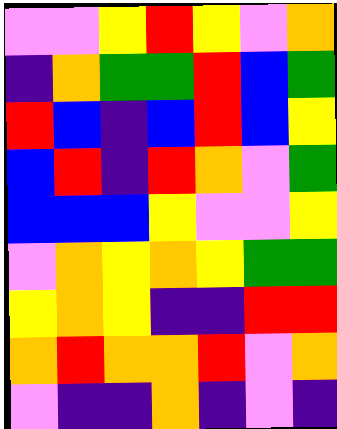[["violet", "violet", "yellow", "red", "yellow", "violet", "orange"], ["indigo", "orange", "green", "green", "red", "blue", "green"], ["red", "blue", "indigo", "blue", "red", "blue", "yellow"], ["blue", "red", "indigo", "red", "orange", "violet", "green"], ["blue", "blue", "blue", "yellow", "violet", "violet", "yellow"], ["violet", "orange", "yellow", "orange", "yellow", "green", "green"], ["yellow", "orange", "yellow", "indigo", "indigo", "red", "red"], ["orange", "red", "orange", "orange", "red", "violet", "orange"], ["violet", "indigo", "indigo", "orange", "indigo", "violet", "indigo"]]